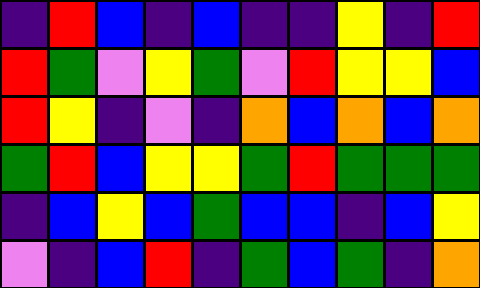[["indigo", "red", "blue", "indigo", "blue", "indigo", "indigo", "yellow", "indigo", "red"], ["red", "green", "violet", "yellow", "green", "violet", "red", "yellow", "yellow", "blue"], ["red", "yellow", "indigo", "violet", "indigo", "orange", "blue", "orange", "blue", "orange"], ["green", "red", "blue", "yellow", "yellow", "green", "red", "green", "green", "green"], ["indigo", "blue", "yellow", "blue", "green", "blue", "blue", "indigo", "blue", "yellow"], ["violet", "indigo", "blue", "red", "indigo", "green", "blue", "green", "indigo", "orange"]]